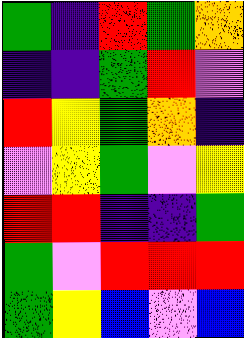[["green", "indigo", "red", "green", "orange"], ["indigo", "indigo", "green", "red", "violet"], ["red", "yellow", "green", "orange", "indigo"], ["violet", "yellow", "green", "violet", "yellow"], ["red", "red", "indigo", "indigo", "green"], ["green", "violet", "red", "red", "red"], ["green", "yellow", "blue", "violet", "blue"]]